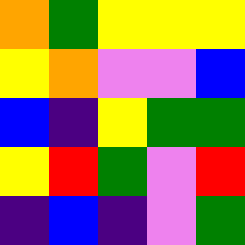[["orange", "green", "yellow", "yellow", "yellow"], ["yellow", "orange", "violet", "violet", "blue"], ["blue", "indigo", "yellow", "green", "green"], ["yellow", "red", "green", "violet", "red"], ["indigo", "blue", "indigo", "violet", "green"]]